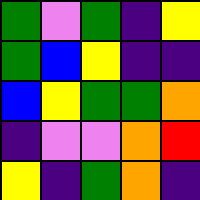[["green", "violet", "green", "indigo", "yellow"], ["green", "blue", "yellow", "indigo", "indigo"], ["blue", "yellow", "green", "green", "orange"], ["indigo", "violet", "violet", "orange", "red"], ["yellow", "indigo", "green", "orange", "indigo"]]